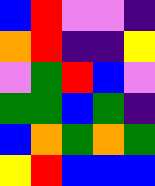[["blue", "red", "violet", "violet", "indigo"], ["orange", "red", "indigo", "indigo", "yellow"], ["violet", "green", "red", "blue", "violet"], ["green", "green", "blue", "green", "indigo"], ["blue", "orange", "green", "orange", "green"], ["yellow", "red", "blue", "blue", "blue"]]